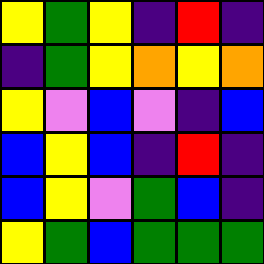[["yellow", "green", "yellow", "indigo", "red", "indigo"], ["indigo", "green", "yellow", "orange", "yellow", "orange"], ["yellow", "violet", "blue", "violet", "indigo", "blue"], ["blue", "yellow", "blue", "indigo", "red", "indigo"], ["blue", "yellow", "violet", "green", "blue", "indigo"], ["yellow", "green", "blue", "green", "green", "green"]]